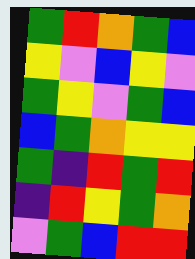[["green", "red", "orange", "green", "blue"], ["yellow", "violet", "blue", "yellow", "violet"], ["green", "yellow", "violet", "green", "blue"], ["blue", "green", "orange", "yellow", "yellow"], ["green", "indigo", "red", "green", "red"], ["indigo", "red", "yellow", "green", "orange"], ["violet", "green", "blue", "red", "red"]]